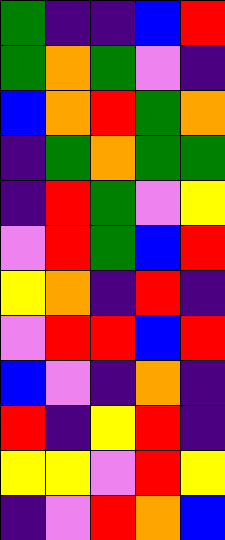[["green", "indigo", "indigo", "blue", "red"], ["green", "orange", "green", "violet", "indigo"], ["blue", "orange", "red", "green", "orange"], ["indigo", "green", "orange", "green", "green"], ["indigo", "red", "green", "violet", "yellow"], ["violet", "red", "green", "blue", "red"], ["yellow", "orange", "indigo", "red", "indigo"], ["violet", "red", "red", "blue", "red"], ["blue", "violet", "indigo", "orange", "indigo"], ["red", "indigo", "yellow", "red", "indigo"], ["yellow", "yellow", "violet", "red", "yellow"], ["indigo", "violet", "red", "orange", "blue"]]